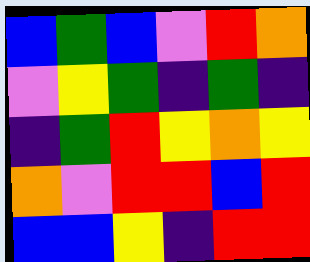[["blue", "green", "blue", "violet", "red", "orange"], ["violet", "yellow", "green", "indigo", "green", "indigo"], ["indigo", "green", "red", "yellow", "orange", "yellow"], ["orange", "violet", "red", "red", "blue", "red"], ["blue", "blue", "yellow", "indigo", "red", "red"]]